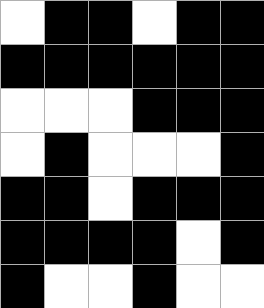[["white", "black", "black", "white", "black", "black"], ["black", "black", "black", "black", "black", "black"], ["white", "white", "white", "black", "black", "black"], ["white", "black", "white", "white", "white", "black"], ["black", "black", "white", "black", "black", "black"], ["black", "black", "black", "black", "white", "black"], ["black", "white", "white", "black", "white", "white"]]